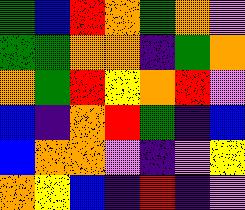[["green", "blue", "red", "orange", "green", "orange", "violet"], ["green", "green", "orange", "orange", "indigo", "green", "orange"], ["orange", "green", "red", "yellow", "orange", "red", "violet"], ["blue", "indigo", "orange", "red", "green", "indigo", "blue"], ["blue", "orange", "orange", "violet", "indigo", "violet", "yellow"], ["orange", "yellow", "blue", "indigo", "red", "indigo", "violet"]]